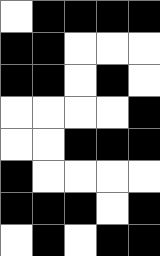[["white", "black", "black", "black", "black"], ["black", "black", "white", "white", "white"], ["black", "black", "white", "black", "white"], ["white", "white", "white", "white", "black"], ["white", "white", "black", "black", "black"], ["black", "white", "white", "white", "white"], ["black", "black", "black", "white", "black"], ["white", "black", "white", "black", "black"]]